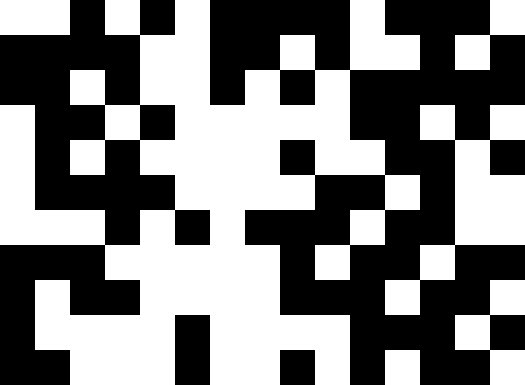[["white", "white", "black", "white", "black", "white", "black", "black", "black", "black", "white", "black", "black", "black", "white"], ["black", "black", "black", "black", "white", "white", "black", "black", "white", "black", "white", "white", "black", "white", "black"], ["black", "black", "white", "black", "white", "white", "black", "white", "black", "white", "black", "black", "black", "black", "black"], ["white", "black", "black", "white", "black", "white", "white", "white", "white", "white", "black", "black", "white", "black", "white"], ["white", "black", "white", "black", "white", "white", "white", "white", "black", "white", "white", "black", "black", "white", "black"], ["white", "black", "black", "black", "black", "white", "white", "white", "white", "black", "black", "white", "black", "white", "white"], ["white", "white", "white", "black", "white", "black", "white", "black", "black", "black", "white", "black", "black", "white", "white"], ["black", "black", "black", "white", "white", "white", "white", "white", "black", "white", "black", "black", "white", "black", "black"], ["black", "white", "black", "black", "white", "white", "white", "white", "black", "black", "black", "white", "black", "black", "white"], ["black", "white", "white", "white", "white", "black", "white", "white", "white", "white", "black", "black", "black", "white", "black"], ["black", "black", "white", "white", "white", "black", "white", "white", "black", "white", "black", "white", "black", "black", "white"]]